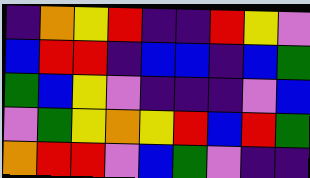[["indigo", "orange", "yellow", "red", "indigo", "indigo", "red", "yellow", "violet"], ["blue", "red", "red", "indigo", "blue", "blue", "indigo", "blue", "green"], ["green", "blue", "yellow", "violet", "indigo", "indigo", "indigo", "violet", "blue"], ["violet", "green", "yellow", "orange", "yellow", "red", "blue", "red", "green"], ["orange", "red", "red", "violet", "blue", "green", "violet", "indigo", "indigo"]]